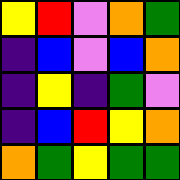[["yellow", "red", "violet", "orange", "green"], ["indigo", "blue", "violet", "blue", "orange"], ["indigo", "yellow", "indigo", "green", "violet"], ["indigo", "blue", "red", "yellow", "orange"], ["orange", "green", "yellow", "green", "green"]]